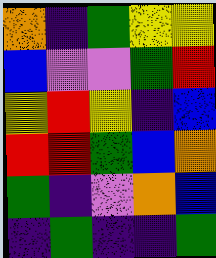[["orange", "indigo", "green", "yellow", "yellow"], ["blue", "violet", "violet", "green", "red"], ["yellow", "red", "yellow", "indigo", "blue"], ["red", "red", "green", "blue", "orange"], ["green", "indigo", "violet", "orange", "blue"], ["indigo", "green", "indigo", "indigo", "green"]]